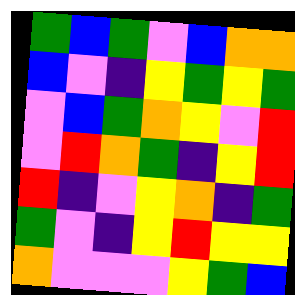[["green", "blue", "green", "violet", "blue", "orange", "orange"], ["blue", "violet", "indigo", "yellow", "green", "yellow", "green"], ["violet", "blue", "green", "orange", "yellow", "violet", "red"], ["violet", "red", "orange", "green", "indigo", "yellow", "red"], ["red", "indigo", "violet", "yellow", "orange", "indigo", "green"], ["green", "violet", "indigo", "yellow", "red", "yellow", "yellow"], ["orange", "violet", "violet", "violet", "yellow", "green", "blue"]]